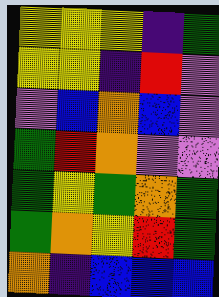[["yellow", "yellow", "yellow", "indigo", "green"], ["yellow", "yellow", "indigo", "red", "violet"], ["violet", "blue", "orange", "blue", "violet"], ["green", "red", "orange", "violet", "violet"], ["green", "yellow", "green", "orange", "green"], ["green", "orange", "yellow", "red", "green"], ["orange", "indigo", "blue", "blue", "blue"]]